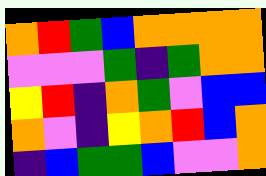[["orange", "red", "green", "blue", "orange", "orange", "orange", "orange"], ["violet", "violet", "violet", "green", "indigo", "green", "orange", "orange"], ["yellow", "red", "indigo", "orange", "green", "violet", "blue", "blue"], ["orange", "violet", "indigo", "yellow", "orange", "red", "blue", "orange"], ["indigo", "blue", "green", "green", "blue", "violet", "violet", "orange"]]